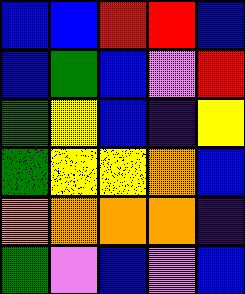[["blue", "blue", "red", "red", "blue"], ["blue", "green", "blue", "violet", "red"], ["green", "yellow", "blue", "indigo", "yellow"], ["green", "yellow", "yellow", "orange", "blue"], ["orange", "orange", "orange", "orange", "indigo"], ["green", "violet", "blue", "violet", "blue"]]